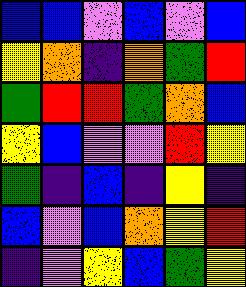[["blue", "blue", "violet", "blue", "violet", "blue"], ["yellow", "orange", "indigo", "orange", "green", "red"], ["green", "red", "red", "green", "orange", "blue"], ["yellow", "blue", "violet", "violet", "red", "yellow"], ["green", "indigo", "blue", "indigo", "yellow", "indigo"], ["blue", "violet", "blue", "orange", "yellow", "red"], ["indigo", "violet", "yellow", "blue", "green", "yellow"]]